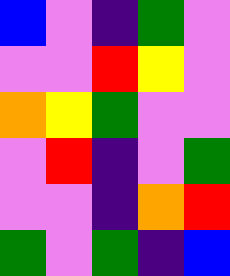[["blue", "violet", "indigo", "green", "violet"], ["violet", "violet", "red", "yellow", "violet"], ["orange", "yellow", "green", "violet", "violet"], ["violet", "red", "indigo", "violet", "green"], ["violet", "violet", "indigo", "orange", "red"], ["green", "violet", "green", "indigo", "blue"]]